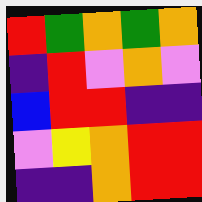[["red", "green", "orange", "green", "orange"], ["indigo", "red", "violet", "orange", "violet"], ["blue", "red", "red", "indigo", "indigo"], ["violet", "yellow", "orange", "red", "red"], ["indigo", "indigo", "orange", "red", "red"]]